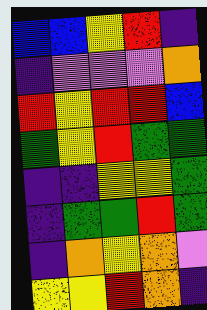[["blue", "blue", "yellow", "red", "indigo"], ["indigo", "violet", "violet", "violet", "orange"], ["red", "yellow", "red", "red", "blue"], ["green", "yellow", "red", "green", "green"], ["indigo", "indigo", "yellow", "yellow", "green"], ["indigo", "green", "green", "red", "green"], ["indigo", "orange", "yellow", "orange", "violet"], ["yellow", "yellow", "red", "orange", "indigo"]]